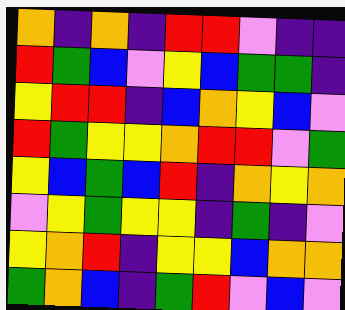[["orange", "indigo", "orange", "indigo", "red", "red", "violet", "indigo", "indigo"], ["red", "green", "blue", "violet", "yellow", "blue", "green", "green", "indigo"], ["yellow", "red", "red", "indigo", "blue", "orange", "yellow", "blue", "violet"], ["red", "green", "yellow", "yellow", "orange", "red", "red", "violet", "green"], ["yellow", "blue", "green", "blue", "red", "indigo", "orange", "yellow", "orange"], ["violet", "yellow", "green", "yellow", "yellow", "indigo", "green", "indigo", "violet"], ["yellow", "orange", "red", "indigo", "yellow", "yellow", "blue", "orange", "orange"], ["green", "orange", "blue", "indigo", "green", "red", "violet", "blue", "violet"]]